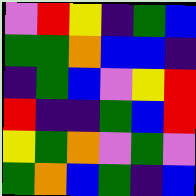[["violet", "red", "yellow", "indigo", "green", "blue"], ["green", "green", "orange", "blue", "blue", "indigo"], ["indigo", "green", "blue", "violet", "yellow", "red"], ["red", "indigo", "indigo", "green", "blue", "red"], ["yellow", "green", "orange", "violet", "green", "violet"], ["green", "orange", "blue", "green", "indigo", "blue"]]